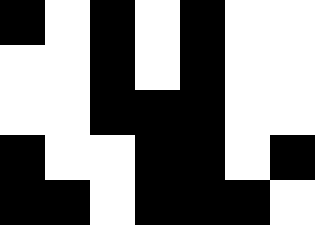[["black", "white", "black", "white", "black", "white", "white"], ["white", "white", "black", "white", "black", "white", "white"], ["white", "white", "black", "black", "black", "white", "white"], ["black", "white", "white", "black", "black", "white", "black"], ["black", "black", "white", "black", "black", "black", "white"]]